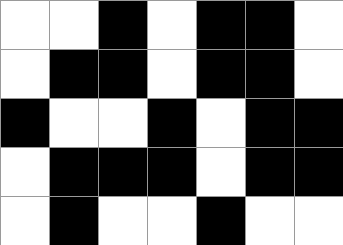[["white", "white", "black", "white", "black", "black", "white"], ["white", "black", "black", "white", "black", "black", "white"], ["black", "white", "white", "black", "white", "black", "black"], ["white", "black", "black", "black", "white", "black", "black"], ["white", "black", "white", "white", "black", "white", "white"]]